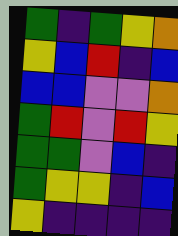[["green", "indigo", "green", "yellow", "orange"], ["yellow", "blue", "red", "indigo", "blue"], ["blue", "blue", "violet", "violet", "orange"], ["green", "red", "violet", "red", "yellow"], ["green", "green", "violet", "blue", "indigo"], ["green", "yellow", "yellow", "indigo", "blue"], ["yellow", "indigo", "indigo", "indigo", "indigo"]]